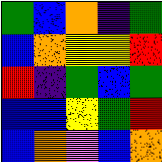[["green", "blue", "orange", "indigo", "green"], ["blue", "orange", "yellow", "yellow", "red"], ["red", "indigo", "green", "blue", "green"], ["blue", "blue", "yellow", "green", "red"], ["blue", "orange", "violet", "blue", "orange"]]